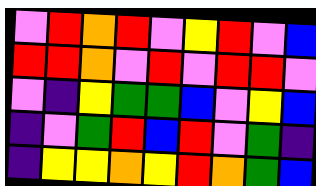[["violet", "red", "orange", "red", "violet", "yellow", "red", "violet", "blue"], ["red", "red", "orange", "violet", "red", "violet", "red", "red", "violet"], ["violet", "indigo", "yellow", "green", "green", "blue", "violet", "yellow", "blue"], ["indigo", "violet", "green", "red", "blue", "red", "violet", "green", "indigo"], ["indigo", "yellow", "yellow", "orange", "yellow", "red", "orange", "green", "blue"]]